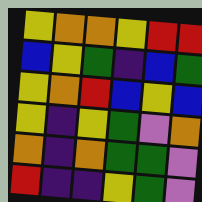[["yellow", "orange", "orange", "yellow", "red", "red"], ["blue", "yellow", "green", "indigo", "blue", "green"], ["yellow", "orange", "red", "blue", "yellow", "blue"], ["yellow", "indigo", "yellow", "green", "violet", "orange"], ["orange", "indigo", "orange", "green", "green", "violet"], ["red", "indigo", "indigo", "yellow", "green", "violet"]]